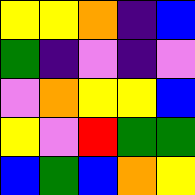[["yellow", "yellow", "orange", "indigo", "blue"], ["green", "indigo", "violet", "indigo", "violet"], ["violet", "orange", "yellow", "yellow", "blue"], ["yellow", "violet", "red", "green", "green"], ["blue", "green", "blue", "orange", "yellow"]]